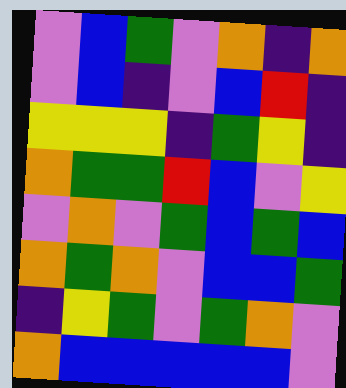[["violet", "blue", "green", "violet", "orange", "indigo", "orange"], ["violet", "blue", "indigo", "violet", "blue", "red", "indigo"], ["yellow", "yellow", "yellow", "indigo", "green", "yellow", "indigo"], ["orange", "green", "green", "red", "blue", "violet", "yellow"], ["violet", "orange", "violet", "green", "blue", "green", "blue"], ["orange", "green", "orange", "violet", "blue", "blue", "green"], ["indigo", "yellow", "green", "violet", "green", "orange", "violet"], ["orange", "blue", "blue", "blue", "blue", "blue", "violet"]]